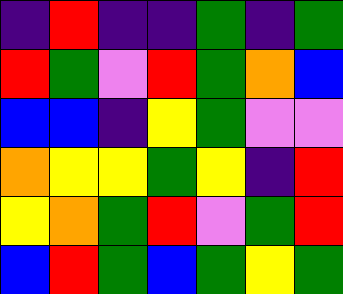[["indigo", "red", "indigo", "indigo", "green", "indigo", "green"], ["red", "green", "violet", "red", "green", "orange", "blue"], ["blue", "blue", "indigo", "yellow", "green", "violet", "violet"], ["orange", "yellow", "yellow", "green", "yellow", "indigo", "red"], ["yellow", "orange", "green", "red", "violet", "green", "red"], ["blue", "red", "green", "blue", "green", "yellow", "green"]]